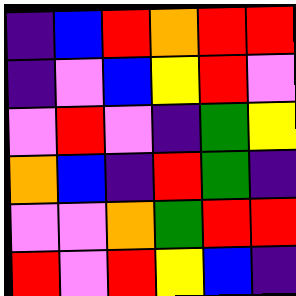[["indigo", "blue", "red", "orange", "red", "red"], ["indigo", "violet", "blue", "yellow", "red", "violet"], ["violet", "red", "violet", "indigo", "green", "yellow"], ["orange", "blue", "indigo", "red", "green", "indigo"], ["violet", "violet", "orange", "green", "red", "red"], ["red", "violet", "red", "yellow", "blue", "indigo"]]